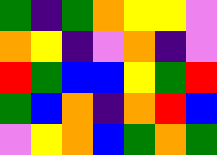[["green", "indigo", "green", "orange", "yellow", "yellow", "violet"], ["orange", "yellow", "indigo", "violet", "orange", "indigo", "violet"], ["red", "green", "blue", "blue", "yellow", "green", "red"], ["green", "blue", "orange", "indigo", "orange", "red", "blue"], ["violet", "yellow", "orange", "blue", "green", "orange", "green"]]